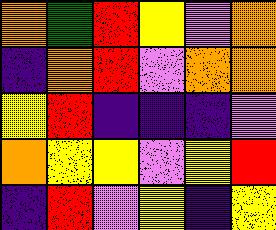[["orange", "green", "red", "yellow", "violet", "orange"], ["indigo", "orange", "red", "violet", "orange", "orange"], ["yellow", "red", "indigo", "indigo", "indigo", "violet"], ["orange", "yellow", "yellow", "violet", "yellow", "red"], ["indigo", "red", "violet", "yellow", "indigo", "yellow"]]